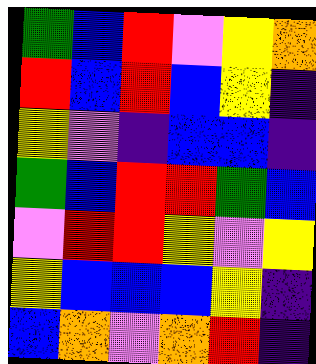[["green", "blue", "red", "violet", "yellow", "orange"], ["red", "blue", "red", "blue", "yellow", "indigo"], ["yellow", "violet", "indigo", "blue", "blue", "indigo"], ["green", "blue", "red", "red", "green", "blue"], ["violet", "red", "red", "yellow", "violet", "yellow"], ["yellow", "blue", "blue", "blue", "yellow", "indigo"], ["blue", "orange", "violet", "orange", "red", "indigo"]]